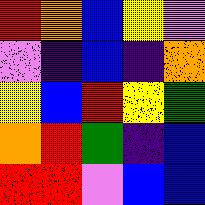[["red", "orange", "blue", "yellow", "violet"], ["violet", "indigo", "blue", "indigo", "orange"], ["yellow", "blue", "red", "yellow", "green"], ["orange", "red", "green", "indigo", "blue"], ["red", "red", "violet", "blue", "blue"]]